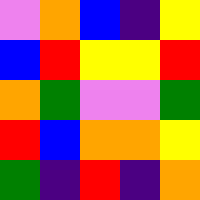[["violet", "orange", "blue", "indigo", "yellow"], ["blue", "red", "yellow", "yellow", "red"], ["orange", "green", "violet", "violet", "green"], ["red", "blue", "orange", "orange", "yellow"], ["green", "indigo", "red", "indigo", "orange"]]